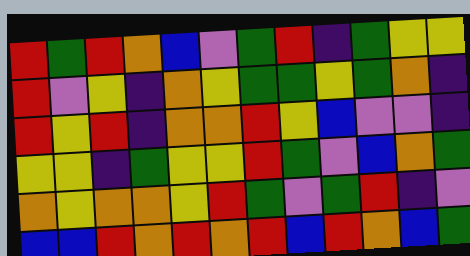[["red", "green", "red", "orange", "blue", "violet", "green", "red", "indigo", "green", "yellow", "yellow"], ["red", "violet", "yellow", "indigo", "orange", "yellow", "green", "green", "yellow", "green", "orange", "indigo"], ["red", "yellow", "red", "indigo", "orange", "orange", "red", "yellow", "blue", "violet", "violet", "indigo"], ["yellow", "yellow", "indigo", "green", "yellow", "yellow", "red", "green", "violet", "blue", "orange", "green"], ["orange", "yellow", "orange", "orange", "yellow", "red", "green", "violet", "green", "red", "indigo", "violet"], ["blue", "blue", "red", "orange", "red", "orange", "red", "blue", "red", "orange", "blue", "green"]]